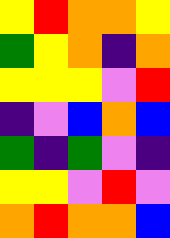[["yellow", "red", "orange", "orange", "yellow"], ["green", "yellow", "orange", "indigo", "orange"], ["yellow", "yellow", "yellow", "violet", "red"], ["indigo", "violet", "blue", "orange", "blue"], ["green", "indigo", "green", "violet", "indigo"], ["yellow", "yellow", "violet", "red", "violet"], ["orange", "red", "orange", "orange", "blue"]]